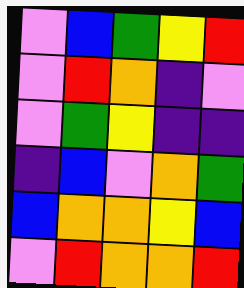[["violet", "blue", "green", "yellow", "red"], ["violet", "red", "orange", "indigo", "violet"], ["violet", "green", "yellow", "indigo", "indigo"], ["indigo", "blue", "violet", "orange", "green"], ["blue", "orange", "orange", "yellow", "blue"], ["violet", "red", "orange", "orange", "red"]]